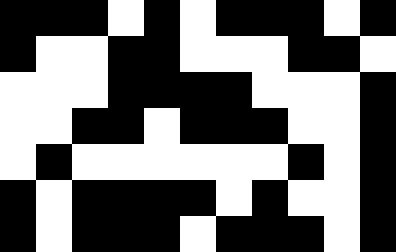[["black", "black", "black", "white", "black", "white", "black", "black", "black", "white", "black"], ["black", "white", "white", "black", "black", "white", "white", "white", "black", "black", "white"], ["white", "white", "white", "black", "black", "black", "black", "white", "white", "white", "black"], ["white", "white", "black", "black", "white", "black", "black", "black", "white", "white", "black"], ["white", "black", "white", "white", "white", "white", "white", "white", "black", "white", "black"], ["black", "white", "black", "black", "black", "black", "white", "black", "white", "white", "black"], ["black", "white", "black", "black", "black", "white", "black", "black", "black", "white", "black"]]